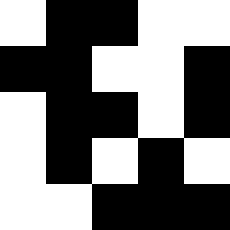[["white", "black", "black", "white", "white"], ["black", "black", "white", "white", "black"], ["white", "black", "black", "white", "black"], ["white", "black", "white", "black", "white"], ["white", "white", "black", "black", "black"]]